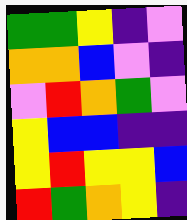[["green", "green", "yellow", "indigo", "violet"], ["orange", "orange", "blue", "violet", "indigo"], ["violet", "red", "orange", "green", "violet"], ["yellow", "blue", "blue", "indigo", "indigo"], ["yellow", "red", "yellow", "yellow", "blue"], ["red", "green", "orange", "yellow", "indigo"]]